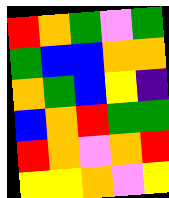[["red", "orange", "green", "violet", "green"], ["green", "blue", "blue", "orange", "orange"], ["orange", "green", "blue", "yellow", "indigo"], ["blue", "orange", "red", "green", "green"], ["red", "orange", "violet", "orange", "red"], ["yellow", "yellow", "orange", "violet", "yellow"]]